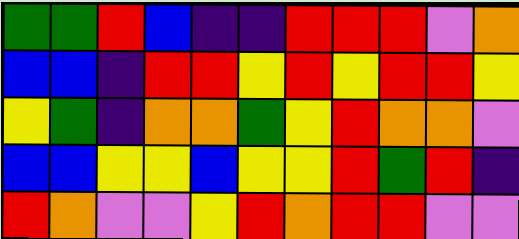[["green", "green", "red", "blue", "indigo", "indigo", "red", "red", "red", "violet", "orange"], ["blue", "blue", "indigo", "red", "red", "yellow", "red", "yellow", "red", "red", "yellow"], ["yellow", "green", "indigo", "orange", "orange", "green", "yellow", "red", "orange", "orange", "violet"], ["blue", "blue", "yellow", "yellow", "blue", "yellow", "yellow", "red", "green", "red", "indigo"], ["red", "orange", "violet", "violet", "yellow", "red", "orange", "red", "red", "violet", "violet"]]